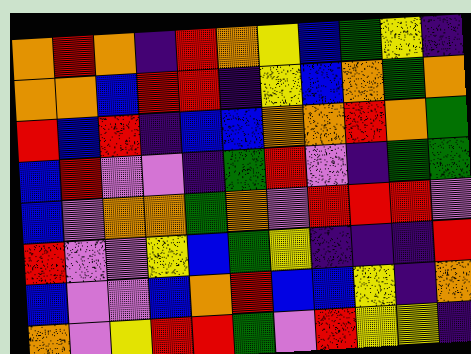[["orange", "red", "orange", "indigo", "red", "orange", "yellow", "blue", "green", "yellow", "indigo"], ["orange", "orange", "blue", "red", "red", "indigo", "yellow", "blue", "orange", "green", "orange"], ["red", "blue", "red", "indigo", "blue", "blue", "orange", "orange", "red", "orange", "green"], ["blue", "red", "violet", "violet", "indigo", "green", "red", "violet", "indigo", "green", "green"], ["blue", "violet", "orange", "orange", "green", "orange", "violet", "red", "red", "red", "violet"], ["red", "violet", "violet", "yellow", "blue", "green", "yellow", "indigo", "indigo", "indigo", "red"], ["blue", "violet", "violet", "blue", "orange", "red", "blue", "blue", "yellow", "indigo", "orange"], ["orange", "violet", "yellow", "red", "red", "green", "violet", "red", "yellow", "yellow", "indigo"]]